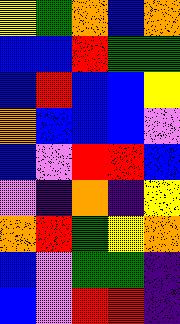[["yellow", "green", "orange", "blue", "orange"], ["blue", "blue", "red", "green", "green"], ["blue", "red", "blue", "blue", "yellow"], ["orange", "blue", "blue", "blue", "violet"], ["blue", "violet", "red", "red", "blue"], ["violet", "indigo", "orange", "indigo", "yellow"], ["orange", "red", "green", "yellow", "orange"], ["blue", "violet", "green", "green", "indigo"], ["blue", "violet", "red", "red", "indigo"]]